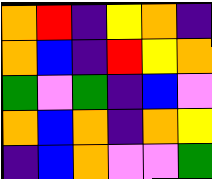[["orange", "red", "indigo", "yellow", "orange", "indigo"], ["orange", "blue", "indigo", "red", "yellow", "orange"], ["green", "violet", "green", "indigo", "blue", "violet"], ["orange", "blue", "orange", "indigo", "orange", "yellow"], ["indigo", "blue", "orange", "violet", "violet", "green"]]